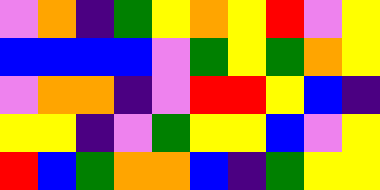[["violet", "orange", "indigo", "green", "yellow", "orange", "yellow", "red", "violet", "yellow"], ["blue", "blue", "blue", "blue", "violet", "green", "yellow", "green", "orange", "yellow"], ["violet", "orange", "orange", "indigo", "violet", "red", "red", "yellow", "blue", "indigo"], ["yellow", "yellow", "indigo", "violet", "green", "yellow", "yellow", "blue", "violet", "yellow"], ["red", "blue", "green", "orange", "orange", "blue", "indigo", "green", "yellow", "yellow"]]